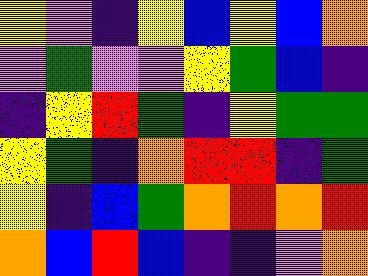[["yellow", "violet", "indigo", "yellow", "blue", "yellow", "blue", "orange"], ["violet", "green", "violet", "violet", "yellow", "green", "blue", "indigo"], ["indigo", "yellow", "red", "green", "indigo", "yellow", "green", "green"], ["yellow", "green", "indigo", "orange", "red", "red", "indigo", "green"], ["yellow", "indigo", "blue", "green", "orange", "red", "orange", "red"], ["orange", "blue", "red", "blue", "indigo", "indigo", "violet", "orange"]]